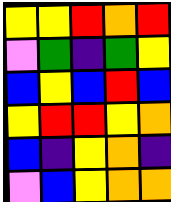[["yellow", "yellow", "red", "orange", "red"], ["violet", "green", "indigo", "green", "yellow"], ["blue", "yellow", "blue", "red", "blue"], ["yellow", "red", "red", "yellow", "orange"], ["blue", "indigo", "yellow", "orange", "indigo"], ["violet", "blue", "yellow", "orange", "orange"]]